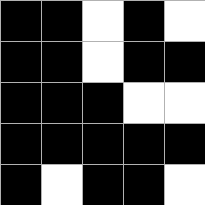[["black", "black", "white", "black", "white"], ["black", "black", "white", "black", "black"], ["black", "black", "black", "white", "white"], ["black", "black", "black", "black", "black"], ["black", "white", "black", "black", "white"]]